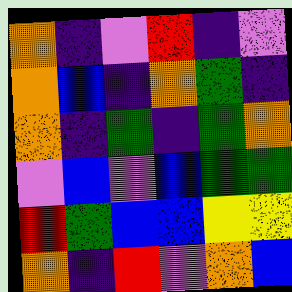[["orange", "indigo", "violet", "red", "indigo", "violet"], ["orange", "blue", "indigo", "orange", "green", "indigo"], ["orange", "indigo", "green", "indigo", "green", "orange"], ["violet", "blue", "violet", "blue", "green", "green"], ["red", "green", "blue", "blue", "yellow", "yellow"], ["orange", "indigo", "red", "violet", "orange", "blue"]]